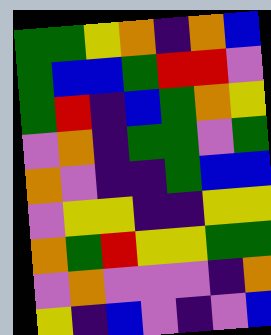[["green", "green", "yellow", "orange", "indigo", "orange", "blue"], ["green", "blue", "blue", "green", "red", "red", "violet"], ["green", "red", "indigo", "blue", "green", "orange", "yellow"], ["violet", "orange", "indigo", "green", "green", "violet", "green"], ["orange", "violet", "indigo", "indigo", "green", "blue", "blue"], ["violet", "yellow", "yellow", "indigo", "indigo", "yellow", "yellow"], ["orange", "green", "red", "yellow", "yellow", "green", "green"], ["violet", "orange", "violet", "violet", "violet", "indigo", "orange"], ["yellow", "indigo", "blue", "violet", "indigo", "violet", "blue"]]